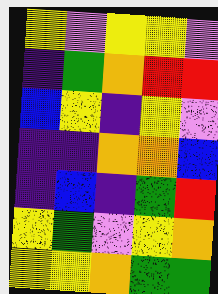[["yellow", "violet", "yellow", "yellow", "violet"], ["indigo", "green", "orange", "red", "red"], ["blue", "yellow", "indigo", "yellow", "violet"], ["indigo", "indigo", "orange", "orange", "blue"], ["indigo", "blue", "indigo", "green", "red"], ["yellow", "green", "violet", "yellow", "orange"], ["yellow", "yellow", "orange", "green", "green"]]